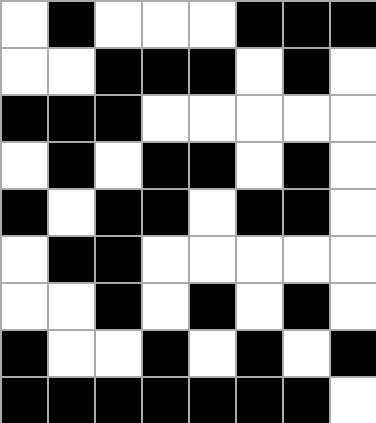[["white", "black", "white", "white", "white", "black", "black", "black"], ["white", "white", "black", "black", "black", "white", "black", "white"], ["black", "black", "black", "white", "white", "white", "white", "white"], ["white", "black", "white", "black", "black", "white", "black", "white"], ["black", "white", "black", "black", "white", "black", "black", "white"], ["white", "black", "black", "white", "white", "white", "white", "white"], ["white", "white", "black", "white", "black", "white", "black", "white"], ["black", "white", "white", "black", "white", "black", "white", "black"], ["black", "black", "black", "black", "black", "black", "black", "white"]]